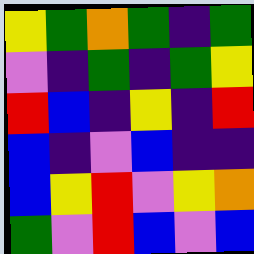[["yellow", "green", "orange", "green", "indigo", "green"], ["violet", "indigo", "green", "indigo", "green", "yellow"], ["red", "blue", "indigo", "yellow", "indigo", "red"], ["blue", "indigo", "violet", "blue", "indigo", "indigo"], ["blue", "yellow", "red", "violet", "yellow", "orange"], ["green", "violet", "red", "blue", "violet", "blue"]]